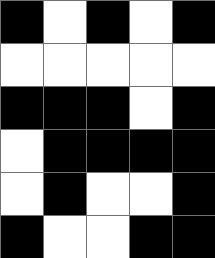[["black", "white", "black", "white", "black"], ["white", "white", "white", "white", "white"], ["black", "black", "black", "white", "black"], ["white", "black", "black", "black", "black"], ["white", "black", "white", "white", "black"], ["black", "white", "white", "black", "black"]]